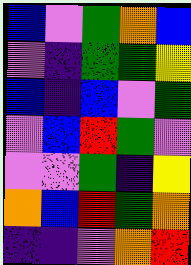[["blue", "violet", "green", "orange", "blue"], ["violet", "indigo", "green", "green", "yellow"], ["blue", "indigo", "blue", "violet", "green"], ["violet", "blue", "red", "green", "violet"], ["violet", "violet", "green", "indigo", "yellow"], ["orange", "blue", "red", "green", "orange"], ["indigo", "indigo", "violet", "orange", "red"]]